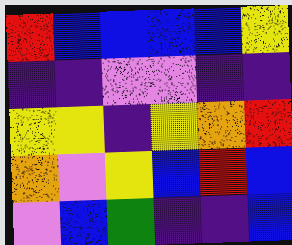[["red", "blue", "blue", "blue", "blue", "yellow"], ["indigo", "indigo", "violet", "violet", "indigo", "indigo"], ["yellow", "yellow", "indigo", "yellow", "orange", "red"], ["orange", "violet", "yellow", "blue", "red", "blue"], ["violet", "blue", "green", "indigo", "indigo", "blue"]]